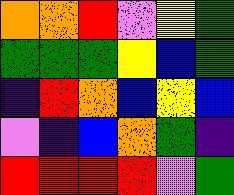[["orange", "orange", "red", "violet", "yellow", "green"], ["green", "green", "green", "yellow", "blue", "green"], ["indigo", "red", "orange", "blue", "yellow", "blue"], ["violet", "indigo", "blue", "orange", "green", "indigo"], ["red", "red", "red", "red", "violet", "green"]]